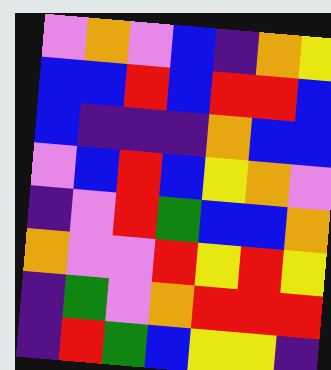[["violet", "orange", "violet", "blue", "indigo", "orange", "yellow"], ["blue", "blue", "red", "blue", "red", "red", "blue"], ["blue", "indigo", "indigo", "indigo", "orange", "blue", "blue"], ["violet", "blue", "red", "blue", "yellow", "orange", "violet"], ["indigo", "violet", "red", "green", "blue", "blue", "orange"], ["orange", "violet", "violet", "red", "yellow", "red", "yellow"], ["indigo", "green", "violet", "orange", "red", "red", "red"], ["indigo", "red", "green", "blue", "yellow", "yellow", "indigo"]]